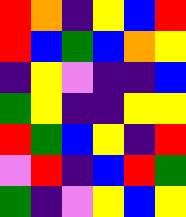[["red", "orange", "indigo", "yellow", "blue", "red"], ["red", "blue", "green", "blue", "orange", "yellow"], ["indigo", "yellow", "violet", "indigo", "indigo", "blue"], ["green", "yellow", "indigo", "indigo", "yellow", "yellow"], ["red", "green", "blue", "yellow", "indigo", "red"], ["violet", "red", "indigo", "blue", "red", "green"], ["green", "indigo", "violet", "yellow", "blue", "yellow"]]